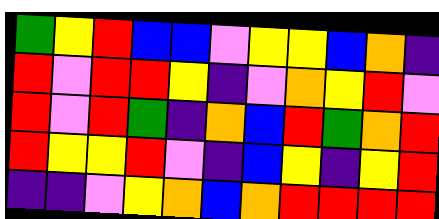[["green", "yellow", "red", "blue", "blue", "violet", "yellow", "yellow", "blue", "orange", "indigo"], ["red", "violet", "red", "red", "yellow", "indigo", "violet", "orange", "yellow", "red", "violet"], ["red", "violet", "red", "green", "indigo", "orange", "blue", "red", "green", "orange", "red"], ["red", "yellow", "yellow", "red", "violet", "indigo", "blue", "yellow", "indigo", "yellow", "red"], ["indigo", "indigo", "violet", "yellow", "orange", "blue", "orange", "red", "red", "red", "red"]]